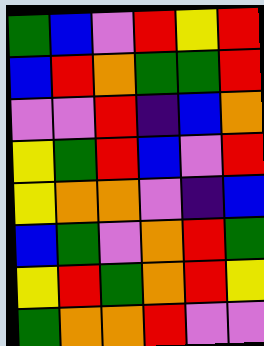[["green", "blue", "violet", "red", "yellow", "red"], ["blue", "red", "orange", "green", "green", "red"], ["violet", "violet", "red", "indigo", "blue", "orange"], ["yellow", "green", "red", "blue", "violet", "red"], ["yellow", "orange", "orange", "violet", "indigo", "blue"], ["blue", "green", "violet", "orange", "red", "green"], ["yellow", "red", "green", "orange", "red", "yellow"], ["green", "orange", "orange", "red", "violet", "violet"]]